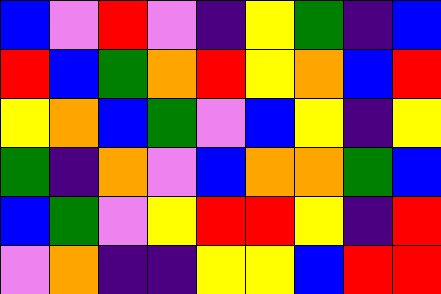[["blue", "violet", "red", "violet", "indigo", "yellow", "green", "indigo", "blue"], ["red", "blue", "green", "orange", "red", "yellow", "orange", "blue", "red"], ["yellow", "orange", "blue", "green", "violet", "blue", "yellow", "indigo", "yellow"], ["green", "indigo", "orange", "violet", "blue", "orange", "orange", "green", "blue"], ["blue", "green", "violet", "yellow", "red", "red", "yellow", "indigo", "red"], ["violet", "orange", "indigo", "indigo", "yellow", "yellow", "blue", "red", "red"]]